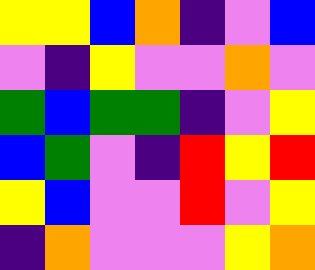[["yellow", "yellow", "blue", "orange", "indigo", "violet", "blue"], ["violet", "indigo", "yellow", "violet", "violet", "orange", "violet"], ["green", "blue", "green", "green", "indigo", "violet", "yellow"], ["blue", "green", "violet", "indigo", "red", "yellow", "red"], ["yellow", "blue", "violet", "violet", "red", "violet", "yellow"], ["indigo", "orange", "violet", "violet", "violet", "yellow", "orange"]]